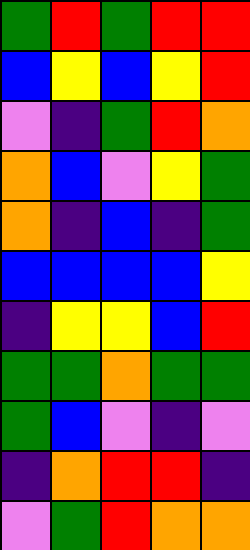[["green", "red", "green", "red", "red"], ["blue", "yellow", "blue", "yellow", "red"], ["violet", "indigo", "green", "red", "orange"], ["orange", "blue", "violet", "yellow", "green"], ["orange", "indigo", "blue", "indigo", "green"], ["blue", "blue", "blue", "blue", "yellow"], ["indigo", "yellow", "yellow", "blue", "red"], ["green", "green", "orange", "green", "green"], ["green", "blue", "violet", "indigo", "violet"], ["indigo", "orange", "red", "red", "indigo"], ["violet", "green", "red", "orange", "orange"]]